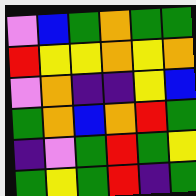[["violet", "blue", "green", "orange", "green", "green"], ["red", "yellow", "yellow", "orange", "yellow", "orange"], ["violet", "orange", "indigo", "indigo", "yellow", "blue"], ["green", "orange", "blue", "orange", "red", "green"], ["indigo", "violet", "green", "red", "green", "yellow"], ["green", "yellow", "green", "red", "indigo", "green"]]